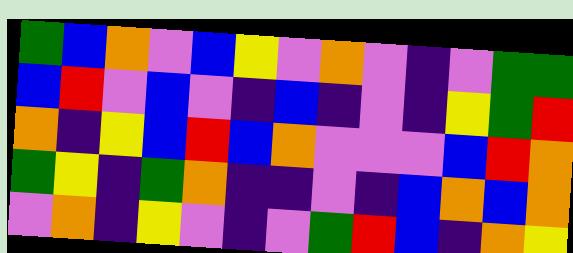[["green", "blue", "orange", "violet", "blue", "yellow", "violet", "orange", "violet", "indigo", "violet", "green", "green"], ["blue", "red", "violet", "blue", "violet", "indigo", "blue", "indigo", "violet", "indigo", "yellow", "green", "red"], ["orange", "indigo", "yellow", "blue", "red", "blue", "orange", "violet", "violet", "violet", "blue", "red", "orange"], ["green", "yellow", "indigo", "green", "orange", "indigo", "indigo", "violet", "indigo", "blue", "orange", "blue", "orange"], ["violet", "orange", "indigo", "yellow", "violet", "indigo", "violet", "green", "red", "blue", "indigo", "orange", "yellow"]]